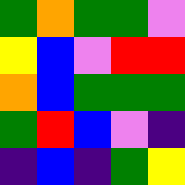[["green", "orange", "green", "green", "violet"], ["yellow", "blue", "violet", "red", "red"], ["orange", "blue", "green", "green", "green"], ["green", "red", "blue", "violet", "indigo"], ["indigo", "blue", "indigo", "green", "yellow"]]